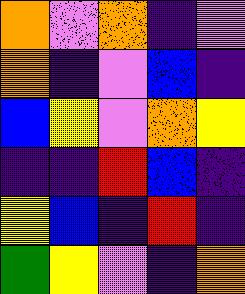[["orange", "violet", "orange", "indigo", "violet"], ["orange", "indigo", "violet", "blue", "indigo"], ["blue", "yellow", "violet", "orange", "yellow"], ["indigo", "indigo", "red", "blue", "indigo"], ["yellow", "blue", "indigo", "red", "indigo"], ["green", "yellow", "violet", "indigo", "orange"]]